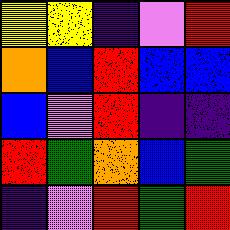[["yellow", "yellow", "indigo", "violet", "red"], ["orange", "blue", "red", "blue", "blue"], ["blue", "violet", "red", "indigo", "indigo"], ["red", "green", "orange", "blue", "green"], ["indigo", "violet", "red", "green", "red"]]